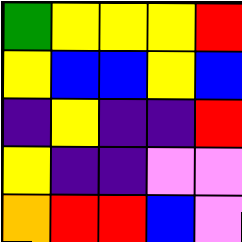[["green", "yellow", "yellow", "yellow", "red"], ["yellow", "blue", "blue", "yellow", "blue"], ["indigo", "yellow", "indigo", "indigo", "red"], ["yellow", "indigo", "indigo", "violet", "violet"], ["orange", "red", "red", "blue", "violet"]]